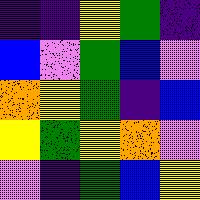[["indigo", "indigo", "yellow", "green", "indigo"], ["blue", "violet", "green", "blue", "violet"], ["orange", "yellow", "green", "indigo", "blue"], ["yellow", "green", "yellow", "orange", "violet"], ["violet", "indigo", "green", "blue", "yellow"]]